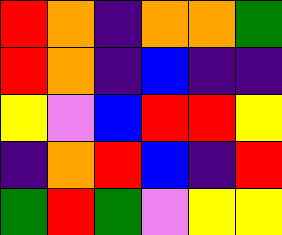[["red", "orange", "indigo", "orange", "orange", "green"], ["red", "orange", "indigo", "blue", "indigo", "indigo"], ["yellow", "violet", "blue", "red", "red", "yellow"], ["indigo", "orange", "red", "blue", "indigo", "red"], ["green", "red", "green", "violet", "yellow", "yellow"]]